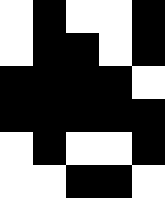[["white", "black", "white", "white", "black"], ["white", "black", "black", "white", "black"], ["black", "black", "black", "black", "white"], ["black", "black", "black", "black", "black"], ["white", "black", "white", "white", "black"], ["white", "white", "black", "black", "white"]]